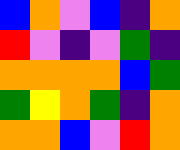[["blue", "orange", "violet", "blue", "indigo", "orange"], ["red", "violet", "indigo", "violet", "green", "indigo"], ["orange", "orange", "orange", "orange", "blue", "green"], ["green", "yellow", "orange", "green", "indigo", "orange"], ["orange", "orange", "blue", "violet", "red", "orange"]]